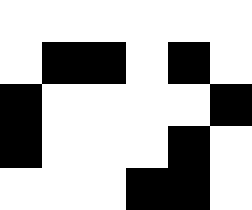[["white", "white", "white", "white", "white", "white"], ["white", "black", "black", "white", "black", "white"], ["black", "white", "white", "white", "white", "black"], ["black", "white", "white", "white", "black", "white"], ["white", "white", "white", "black", "black", "white"]]